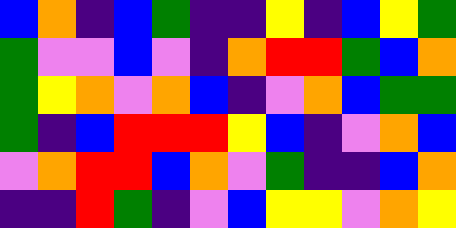[["blue", "orange", "indigo", "blue", "green", "indigo", "indigo", "yellow", "indigo", "blue", "yellow", "green"], ["green", "violet", "violet", "blue", "violet", "indigo", "orange", "red", "red", "green", "blue", "orange"], ["green", "yellow", "orange", "violet", "orange", "blue", "indigo", "violet", "orange", "blue", "green", "green"], ["green", "indigo", "blue", "red", "red", "red", "yellow", "blue", "indigo", "violet", "orange", "blue"], ["violet", "orange", "red", "red", "blue", "orange", "violet", "green", "indigo", "indigo", "blue", "orange"], ["indigo", "indigo", "red", "green", "indigo", "violet", "blue", "yellow", "yellow", "violet", "orange", "yellow"]]